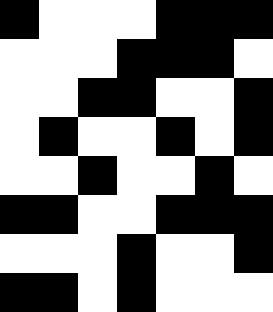[["black", "white", "white", "white", "black", "black", "black"], ["white", "white", "white", "black", "black", "black", "white"], ["white", "white", "black", "black", "white", "white", "black"], ["white", "black", "white", "white", "black", "white", "black"], ["white", "white", "black", "white", "white", "black", "white"], ["black", "black", "white", "white", "black", "black", "black"], ["white", "white", "white", "black", "white", "white", "black"], ["black", "black", "white", "black", "white", "white", "white"]]